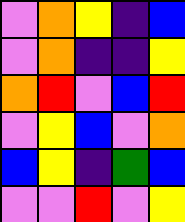[["violet", "orange", "yellow", "indigo", "blue"], ["violet", "orange", "indigo", "indigo", "yellow"], ["orange", "red", "violet", "blue", "red"], ["violet", "yellow", "blue", "violet", "orange"], ["blue", "yellow", "indigo", "green", "blue"], ["violet", "violet", "red", "violet", "yellow"]]